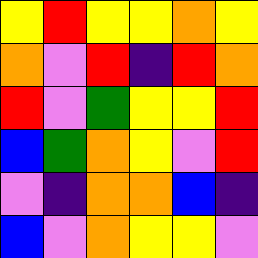[["yellow", "red", "yellow", "yellow", "orange", "yellow"], ["orange", "violet", "red", "indigo", "red", "orange"], ["red", "violet", "green", "yellow", "yellow", "red"], ["blue", "green", "orange", "yellow", "violet", "red"], ["violet", "indigo", "orange", "orange", "blue", "indigo"], ["blue", "violet", "orange", "yellow", "yellow", "violet"]]